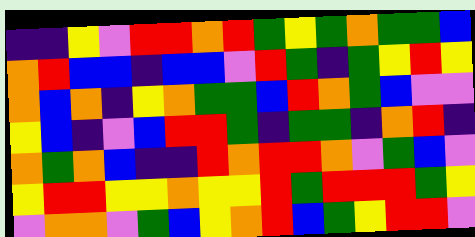[["indigo", "indigo", "yellow", "violet", "red", "red", "orange", "red", "green", "yellow", "green", "orange", "green", "green", "blue"], ["orange", "red", "blue", "blue", "indigo", "blue", "blue", "violet", "red", "green", "indigo", "green", "yellow", "red", "yellow"], ["orange", "blue", "orange", "indigo", "yellow", "orange", "green", "green", "blue", "red", "orange", "green", "blue", "violet", "violet"], ["yellow", "blue", "indigo", "violet", "blue", "red", "red", "green", "indigo", "green", "green", "indigo", "orange", "red", "indigo"], ["orange", "green", "orange", "blue", "indigo", "indigo", "red", "orange", "red", "red", "orange", "violet", "green", "blue", "violet"], ["yellow", "red", "red", "yellow", "yellow", "orange", "yellow", "yellow", "red", "green", "red", "red", "red", "green", "yellow"], ["violet", "orange", "orange", "violet", "green", "blue", "yellow", "orange", "red", "blue", "green", "yellow", "red", "red", "violet"]]